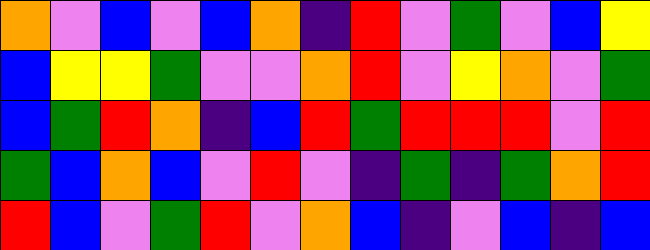[["orange", "violet", "blue", "violet", "blue", "orange", "indigo", "red", "violet", "green", "violet", "blue", "yellow"], ["blue", "yellow", "yellow", "green", "violet", "violet", "orange", "red", "violet", "yellow", "orange", "violet", "green"], ["blue", "green", "red", "orange", "indigo", "blue", "red", "green", "red", "red", "red", "violet", "red"], ["green", "blue", "orange", "blue", "violet", "red", "violet", "indigo", "green", "indigo", "green", "orange", "red"], ["red", "blue", "violet", "green", "red", "violet", "orange", "blue", "indigo", "violet", "blue", "indigo", "blue"]]